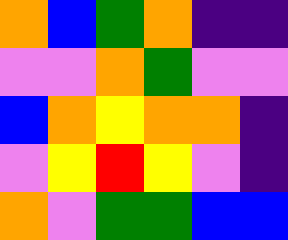[["orange", "blue", "green", "orange", "indigo", "indigo"], ["violet", "violet", "orange", "green", "violet", "violet"], ["blue", "orange", "yellow", "orange", "orange", "indigo"], ["violet", "yellow", "red", "yellow", "violet", "indigo"], ["orange", "violet", "green", "green", "blue", "blue"]]